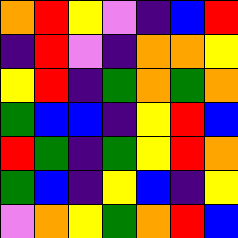[["orange", "red", "yellow", "violet", "indigo", "blue", "red"], ["indigo", "red", "violet", "indigo", "orange", "orange", "yellow"], ["yellow", "red", "indigo", "green", "orange", "green", "orange"], ["green", "blue", "blue", "indigo", "yellow", "red", "blue"], ["red", "green", "indigo", "green", "yellow", "red", "orange"], ["green", "blue", "indigo", "yellow", "blue", "indigo", "yellow"], ["violet", "orange", "yellow", "green", "orange", "red", "blue"]]